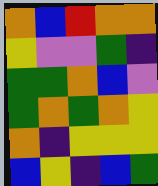[["orange", "blue", "red", "orange", "orange"], ["yellow", "violet", "violet", "green", "indigo"], ["green", "green", "orange", "blue", "violet"], ["green", "orange", "green", "orange", "yellow"], ["orange", "indigo", "yellow", "yellow", "yellow"], ["blue", "yellow", "indigo", "blue", "green"]]